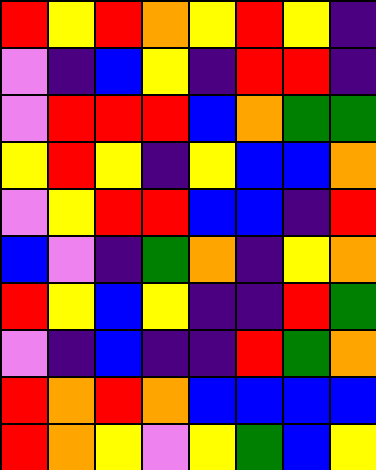[["red", "yellow", "red", "orange", "yellow", "red", "yellow", "indigo"], ["violet", "indigo", "blue", "yellow", "indigo", "red", "red", "indigo"], ["violet", "red", "red", "red", "blue", "orange", "green", "green"], ["yellow", "red", "yellow", "indigo", "yellow", "blue", "blue", "orange"], ["violet", "yellow", "red", "red", "blue", "blue", "indigo", "red"], ["blue", "violet", "indigo", "green", "orange", "indigo", "yellow", "orange"], ["red", "yellow", "blue", "yellow", "indigo", "indigo", "red", "green"], ["violet", "indigo", "blue", "indigo", "indigo", "red", "green", "orange"], ["red", "orange", "red", "orange", "blue", "blue", "blue", "blue"], ["red", "orange", "yellow", "violet", "yellow", "green", "blue", "yellow"]]